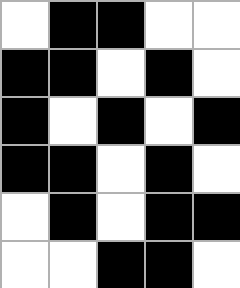[["white", "black", "black", "white", "white"], ["black", "black", "white", "black", "white"], ["black", "white", "black", "white", "black"], ["black", "black", "white", "black", "white"], ["white", "black", "white", "black", "black"], ["white", "white", "black", "black", "white"]]